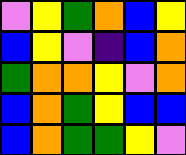[["violet", "yellow", "green", "orange", "blue", "yellow"], ["blue", "yellow", "violet", "indigo", "blue", "orange"], ["green", "orange", "orange", "yellow", "violet", "orange"], ["blue", "orange", "green", "yellow", "blue", "blue"], ["blue", "orange", "green", "green", "yellow", "violet"]]